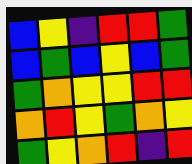[["blue", "yellow", "indigo", "red", "red", "green"], ["blue", "green", "blue", "yellow", "blue", "green"], ["green", "orange", "yellow", "yellow", "red", "red"], ["orange", "red", "yellow", "green", "orange", "yellow"], ["green", "yellow", "orange", "red", "indigo", "red"]]